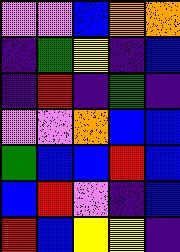[["violet", "violet", "blue", "orange", "orange"], ["indigo", "green", "yellow", "indigo", "blue"], ["indigo", "red", "indigo", "green", "indigo"], ["violet", "violet", "orange", "blue", "blue"], ["green", "blue", "blue", "red", "blue"], ["blue", "red", "violet", "indigo", "blue"], ["red", "blue", "yellow", "yellow", "indigo"]]